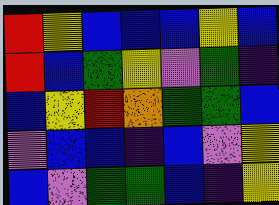[["red", "yellow", "blue", "blue", "blue", "yellow", "blue"], ["red", "blue", "green", "yellow", "violet", "green", "indigo"], ["blue", "yellow", "red", "orange", "green", "green", "blue"], ["violet", "blue", "blue", "indigo", "blue", "violet", "yellow"], ["blue", "violet", "green", "green", "blue", "indigo", "yellow"]]